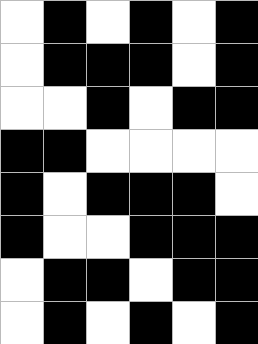[["white", "black", "white", "black", "white", "black"], ["white", "black", "black", "black", "white", "black"], ["white", "white", "black", "white", "black", "black"], ["black", "black", "white", "white", "white", "white"], ["black", "white", "black", "black", "black", "white"], ["black", "white", "white", "black", "black", "black"], ["white", "black", "black", "white", "black", "black"], ["white", "black", "white", "black", "white", "black"]]